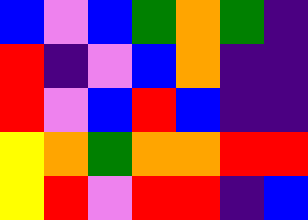[["blue", "violet", "blue", "green", "orange", "green", "indigo"], ["red", "indigo", "violet", "blue", "orange", "indigo", "indigo"], ["red", "violet", "blue", "red", "blue", "indigo", "indigo"], ["yellow", "orange", "green", "orange", "orange", "red", "red"], ["yellow", "red", "violet", "red", "red", "indigo", "blue"]]